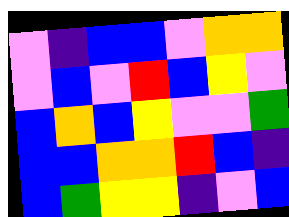[["violet", "indigo", "blue", "blue", "violet", "orange", "orange"], ["violet", "blue", "violet", "red", "blue", "yellow", "violet"], ["blue", "orange", "blue", "yellow", "violet", "violet", "green"], ["blue", "blue", "orange", "orange", "red", "blue", "indigo"], ["blue", "green", "yellow", "yellow", "indigo", "violet", "blue"]]